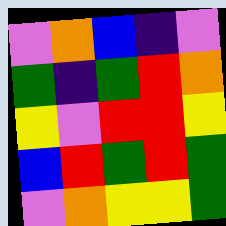[["violet", "orange", "blue", "indigo", "violet"], ["green", "indigo", "green", "red", "orange"], ["yellow", "violet", "red", "red", "yellow"], ["blue", "red", "green", "red", "green"], ["violet", "orange", "yellow", "yellow", "green"]]